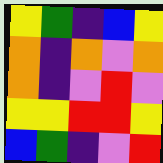[["yellow", "green", "indigo", "blue", "yellow"], ["orange", "indigo", "orange", "violet", "orange"], ["orange", "indigo", "violet", "red", "violet"], ["yellow", "yellow", "red", "red", "yellow"], ["blue", "green", "indigo", "violet", "red"]]